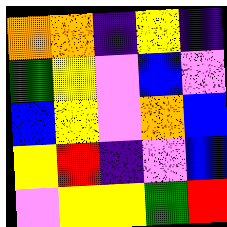[["orange", "orange", "indigo", "yellow", "indigo"], ["green", "yellow", "violet", "blue", "violet"], ["blue", "yellow", "violet", "orange", "blue"], ["yellow", "red", "indigo", "violet", "blue"], ["violet", "yellow", "yellow", "green", "red"]]